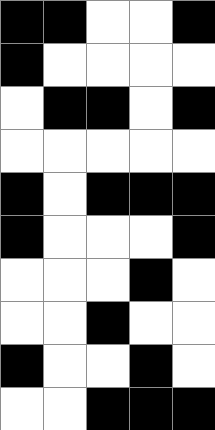[["black", "black", "white", "white", "black"], ["black", "white", "white", "white", "white"], ["white", "black", "black", "white", "black"], ["white", "white", "white", "white", "white"], ["black", "white", "black", "black", "black"], ["black", "white", "white", "white", "black"], ["white", "white", "white", "black", "white"], ["white", "white", "black", "white", "white"], ["black", "white", "white", "black", "white"], ["white", "white", "black", "black", "black"]]